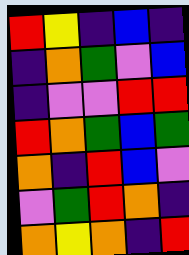[["red", "yellow", "indigo", "blue", "indigo"], ["indigo", "orange", "green", "violet", "blue"], ["indigo", "violet", "violet", "red", "red"], ["red", "orange", "green", "blue", "green"], ["orange", "indigo", "red", "blue", "violet"], ["violet", "green", "red", "orange", "indigo"], ["orange", "yellow", "orange", "indigo", "red"]]